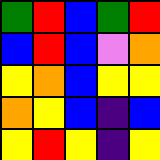[["green", "red", "blue", "green", "red"], ["blue", "red", "blue", "violet", "orange"], ["yellow", "orange", "blue", "yellow", "yellow"], ["orange", "yellow", "blue", "indigo", "blue"], ["yellow", "red", "yellow", "indigo", "yellow"]]